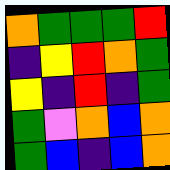[["orange", "green", "green", "green", "red"], ["indigo", "yellow", "red", "orange", "green"], ["yellow", "indigo", "red", "indigo", "green"], ["green", "violet", "orange", "blue", "orange"], ["green", "blue", "indigo", "blue", "orange"]]